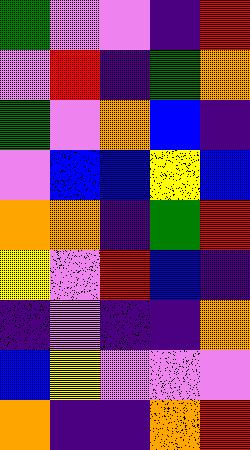[["green", "violet", "violet", "indigo", "red"], ["violet", "red", "indigo", "green", "orange"], ["green", "violet", "orange", "blue", "indigo"], ["violet", "blue", "blue", "yellow", "blue"], ["orange", "orange", "indigo", "green", "red"], ["yellow", "violet", "red", "blue", "indigo"], ["indigo", "violet", "indigo", "indigo", "orange"], ["blue", "yellow", "violet", "violet", "violet"], ["orange", "indigo", "indigo", "orange", "red"]]